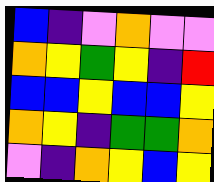[["blue", "indigo", "violet", "orange", "violet", "violet"], ["orange", "yellow", "green", "yellow", "indigo", "red"], ["blue", "blue", "yellow", "blue", "blue", "yellow"], ["orange", "yellow", "indigo", "green", "green", "orange"], ["violet", "indigo", "orange", "yellow", "blue", "yellow"]]